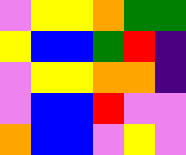[["violet", "yellow", "yellow", "orange", "green", "green"], ["yellow", "blue", "blue", "green", "red", "indigo"], ["violet", "yellow", "yellow", "orange", "orange", "indigo"], ["violet", "blue", "blue", "red", "violet", "violet"], ["orange", "blue", "blue", "violet", "yellow", "violet"]]